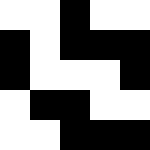[["white", "white", "black", "white", "white"], ["black", "white", "black", "black", "black"], ["black", "white", "white", "white", "black"], ["white", "black", "black", "white", "white"], ["white", "white", "black", "black", "black"]]